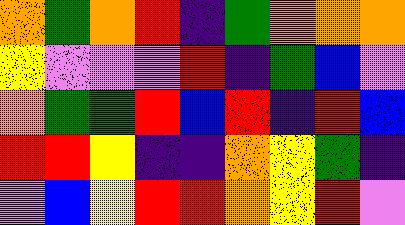[["orange", "green", "orange", "red", "indigo", "green", "orange", "orange", "orange"], ["yellow", "violet", "violet", "violet", "red", "indigo", "green", "blue", "violet"], ["orange", "green", "green", "red", "blue", "red", "indigo", "red", "blue"], ["red", "red", "yellow", "indigo", "indigo", "orange", "yellow", "green", "indigo"], ["violet", "blue", "yellow", "red", "red", "orange", "yellow", "red", "violet"]]